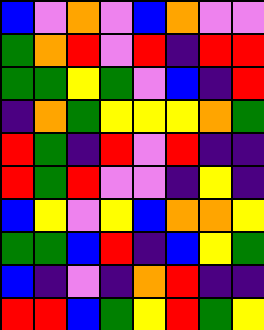[["blue", "violet", "orange", "violet", "blue", "orange", "violet", "violet"], ["green", "orange", "red", "violet", "red", "indigo", "red", "red"], ["green", "green", "yellow", "green", "violet", "blue", "indigo", "red"], ["indigo", "orange", "green", "yellow", "yellow", "yellow", "orange", "green"], ["red", "green", "indigo", "red", "violet", "red", "indigo", "indigo"], ["red", "green", "red", "violet", "violet", "indigo", "yellow", "indigo"], ["blue", "yellow", "violet", "yellow", "blue", "orange", "orange", "yellow"], ["green", "green", "blue", "red", "indigo", "blue", "yellow", "green"], ["blue", "indigo", "violet", "indigo", "orange", "red", "indigo", "indigo"], ["red", "red", "blue", "green", "yellow", "red", "green", "yellow"]]